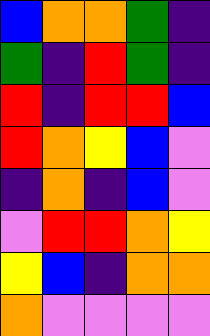[["blue", "orange", "orange", "green", "indigo"], ["green", "indigo", "red", "green", "indigo"], ["red", "indigo", "red", "red", "blue"], ["red", "orange", "yellow", "blue", "violet"], ["indigo", "orange", "indigo", "blue", "violet"], ["violet", "red", "red", "orange", "yellow"], ["yellow", "blue", "indigo", "orange", "orange"], ["orange", "violet", "violet", "violet", "violet"]]